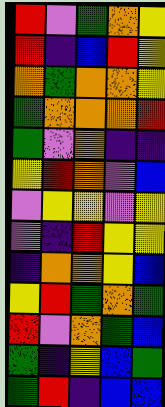[["red", "violet", "green", "orange", "yellow"], ["red", "indigo", "blue", "red", "yellow"], ["orange", "green", "orange", "orange", "yellow"], ["green", "orange", "orange", "orange", "red"], ["green", "violet", "orange", "indigo", "indigo"], ["yellow", "red", "orange", "violet", "blue"], ["violet", "yellow", "yellow", "violet", "yellow"], ["violet", "indigo", "red", "yellow", "yellow"], ["indigo", "orange", "orange", "yellow", "blue"], ["yellow", "red", "green", "orange", "green"], ["red", "violet", "orange", "green", "blue"], ["green", "indigo", "yellow", "blue", "green"], ["green", "red", "indigo", "blue", "blue"]]